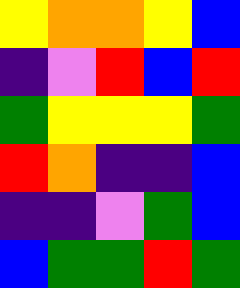[["yellow", "orange", "orange", "yellow", "blue"], ["indigo", "violet", "red", "blue", "red"], ["green", "yellow", "yellow", "yellow", "green"], ["red", "orange", "indigo", "indigo", "blue"], ["indigo", "indigo", "violet", "green", "blue"], ["blue", "green", "green", "red", "green"]]